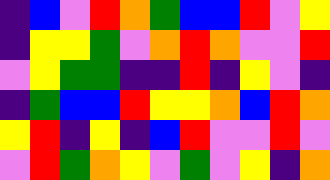[["indigo", "blue", "violet", "red", "orange", "green", "blue", "blue", "red", "violet", "yellow"], ["indigo", "yellow", "yellow", "green", "violet", "orange", "red", "orange", "violet", "violet", "red"], ["violet", "yellow", "green", "green", "indigo", "indigo", "red", "indigo", "yellow", "violet", "indigo"], ["indigo", "green", "blue", "blue", "red", "yellow", "yellow", "orange", "blue", "red", "orange"], ["yellow", "red", "indigo", "yellow", "indigo", "blue", "red", "violet", "violet", "red", "violet"], ["violet", "red", "green", "orange", "yellow", "violet", "green", "violet", "yellow", "indigo", "orange"]]